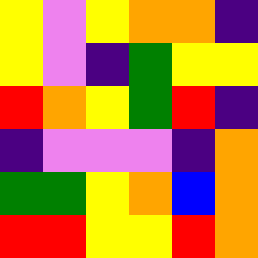[["yellow", "violet", "yellow", "orange", "orange", "indigo"], ["yellow", "violet", "indigo", "green", "yellow", "yellow"], ["red", "orange", "yellow", "green", "red", "indigo"], ["indigo", "violet", "violet", "violet", "indigo", "orange"], ["green", "green", "yellow", "orange", "blue", "orange"], ["red", "red", "yellow", "yellow", "red", "orange"]]